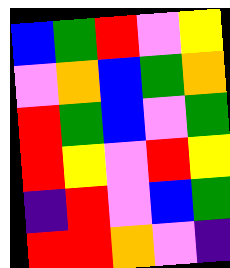[["blue", "green", "red", "violet", "yellow"], ["violet", "orange", "blue", "green", "orange"], ["red", "green", "blue", "violet", "green"], ["red", "yellow", "violet", "red", "yellow"], ["indigo", "red", "violet", "blue", "green"], ["red", "red", "orange", "violet", "indigo"]]